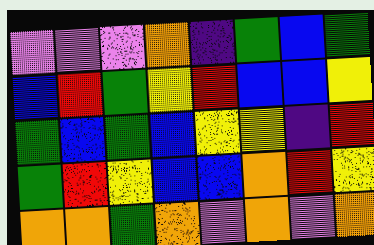[["violet", "violet", "violet", "orange", "indigo", "green", "blue", "green"], ["blue", "red", "green", "yellow", "red", "blue", "blue", "yellow"], ["green", "blue", "green", "blue", "yellow", "yellow", "indigo", "red"], ["green", "red", "yellow", "blue", "blue", "orange", "red", "yellow"], ["orange", "orange", "green", "orange", "violet", "orange", "violet", "orange"]]